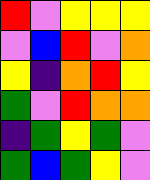[["red", "violet", "yellow", "yellow", "yellow"], ["violet", "blue", "red", "violet", "orange"], ["yellow", "indigo", "orange", "red", "yellow"], ["green", "violet", "red", "orange", "orange"], ["indigo", "green", "yellow", "green", "violet"], ["green", "blue", "green", "yellow", "violet"]]